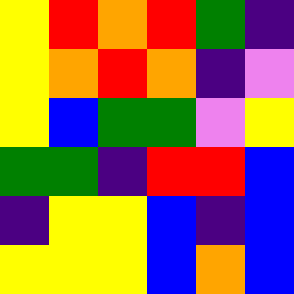[["yellow", "red", "orange", "red", "green", "indigo"], ["yellow", "orange", "red", "orange", "indigo", "violet"], ["yellow", "blue", "green", "green", "violet", "yellow"], ["green", "green", "indigo", "red", "red", "blue"], ["indigo", "yellow", "yellow", "blue", "indigo", "blue"], ["yellow", "yellow", "yellow", "blue", "orange", "blue"]]